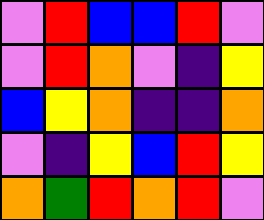[["violet", "red", "blue", "blue", "red", "violet"], ["violet", "red", "orange", "violet", "indigo", "yellow"], ["blue", "yellow", "orange", "indigo", "indigo", "orange"], ["violet", "indigo", "yellow", "blue", "red", "yellow"], ["orange", "green", "red", "orange", "red", "violet"]]